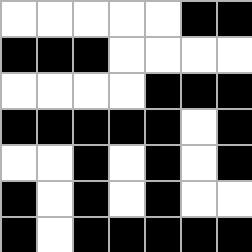[["white", "white", "white", "white", "white", "black", "black"], ["black", "black", "black", "white", "white", "white", "white"], ["white", "white", "white", "white", "black", "black", "black"], ["black", "black", "black", "black", "black", "white", "black"], ["white", "white", "black", "white", "black", "white", "black"], ["black", "white", "black", "white", "black", "white", "white"], ["black", "white", "black", "black", "black", "black", "black"]]